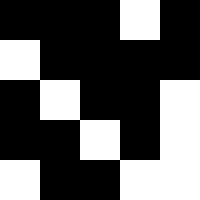[["black", "black", "black", "white", "black"], ["white", "black", "black", "black", "black"], ["black", "white", "black", "black", "white"], ["black", "black", "white", "black", "white"], ["white", "black", "black", "white", "white"]]